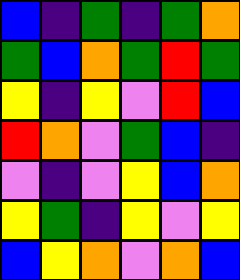[["blue", "indigo", "green", "indigo", "green", "orange"], ["green", "blue", "orange", "green", "red", "green"], ["yellow", "indigo", "yellow", "violet", "red", "blue"], ["red", "orange", "violet", "green", "blue", "indigo"], ["violet", "indigo", "violet", "yellow", "blue", "orange"], ["yellow", "green", "indigo", "yellow", "violet", "yellow"], ["blue", "yellow", "orange", "violet", "orange", "blue"]]